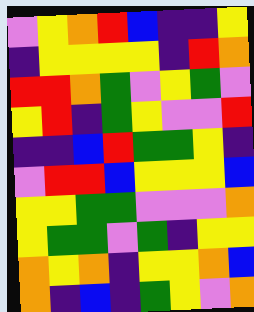[["violet", "yellow", "orange", "red", "blue", "indigo", "indigo", "yellow"], ["indigo", "yellow", "yellow", "yellow", "yellow", "indigo", "red", "orange"], ["red", "red", "orange", "green", "violet", "yellow", "green", "violet"], ["yellow", "red", "indigo", "green", "yellow", "violet", "violet", "red"], ["indigo", "indigo", "blue", "red", "green", "green", "yellow", "indigo"], ["violet", "red", "red", "blue", "yellow", "yellow", "yellow", "blue"], ["yellow", "yellow", "green", "green", "violet", "violet", "violet", "orange"], ["yellow", "green", "green", "violet", "green", "indigo", "yellow", "yellow"], ["orange", "yellow", "orange", "indigo", "yellow", "yellow", "orange", "blue"], ["orange", "indigo", "blue", "indigo", "green", "yellow", "violet", "orange"]]